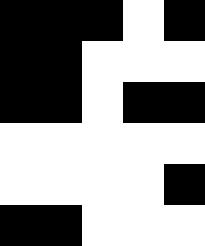[["black", "black", "black", "white", "black"], ["black", "black", "white", "white", "white"], ["black", "black", "white", "black", "black"], ["white", "white", "white", "white", "white"], ["white", "white", "white", "white", "black"], ["black", "black", "white", "white", "white"]]